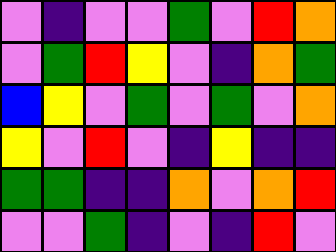[["violet", "indigo", "violet", "violet", "green", "violet", "red", "orange"], ["violet", "green", "red", "yellow", "violet", "indigo", "orange", "green"], ["blue", "yellow", "violet", "green", "violet", "green", "violet", "orange"], ["yellow", "violet", "red", "violet", "indigo", "yellow", "indigo", "indigo"], ["green", "green", "indigo", "indigo", "orange", "violet", "orange", "red"], ["violet", "violet", "green", "indigo", "violet", "indigo", "red", "violet"]]